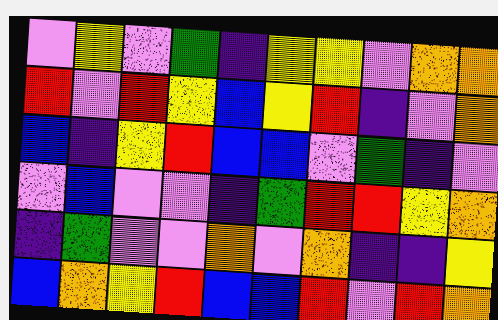[["violet", "yellow", "violet", "green", "indigo", "yellow", "yellow", "violet", "orange", "orange"], ["red", "violet", "red", "yellow", "blue", "yellow", "red", "indigo", "violet", "orange"], ["blue", "indigo", "yellow", "red", "blue", "blue", "violet", "green", "indigo", "violet"], ["violet", "blue", "violet", "violet", "indigo", "green", "red", "red", "yellow", "orange"], ["indigo", "green", "violet", "violet", "orange", "violet", "orange", "indigo", "indigo", "yellow"], ["blue", "orange", "yellow", "red", "blue", "blue", "red", "violet", "red", "orange"]]